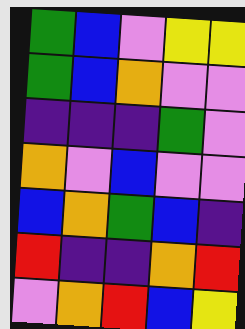[["green", "blue", "violet", "yellow", "yellow"], ["green", "blue", "orange", "violet", "violet"], ["indigo", "indigo", "indigo", "green", "violet"], ["orange", "violet", "blue", "violet", "violet"], ["blue", "orange", "green", "blue", "indigo"], ["red", "indigo", "indigo", "orange", "red"], ["violet", "orange", "red", "blue", "yellow"]]